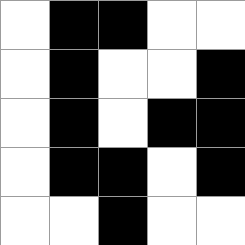[["white", "black", "black", "white", "white"], ["white", "black", "white", "white", "black"], ["white", "black", "white", "black", "black"], ["white", "black", "black", "white", "black"], ["white", "white", "black", "white", "white"]]